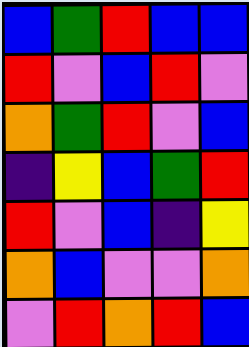[["blue", "green", "red", "blue", "blue"], ["red", "violet", "blue", "red", "violet"], ["orange", "green", "red", "violet", "blue"], ["indigo", "yellow", "blue", "green", "red"], ["red", "violet", "blue", "indigo", "yellow"], ["orange", "blue", "violet", "violet", "orange"], ["violet", "red", "orange", "red", "blue"]]